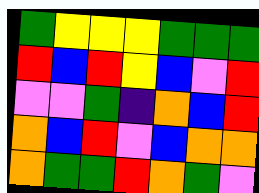[["green", "yellow", "yellow", "yellow", "green", "green", "green"], ["red", "blue", "red", "yellow", "blue", "violet", "red"], ["violet", "violet", "green", "indigo", "orange", "blue", "red"], ["orange", "blue", "red", "violet", "blue", "orange", "orange"], ["orange", "green", "green", "red", "orange", "green", "violet"]]